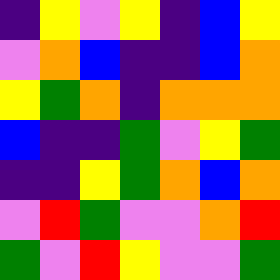[["indigo", "yellow", "violet", "yellow", "indigo", "blue", "yellow"], ["violet", "orange", "blue", "indigo", "indigo", "blue", "orange"], ["yellow", "green", "orange", "indigo", "orange", "orange", "orange"], ["blue", "indigo", "indigo", "green", "violet", "yellow", "green"], ["indigo", "indigo", "yellow", "green", "orange", "blue", "orange"], ["violet", "red", "green", "violet", "violet", "orange", "red"], ["green", "violet", "red", "yellow", "violet", "violet", "green"]]